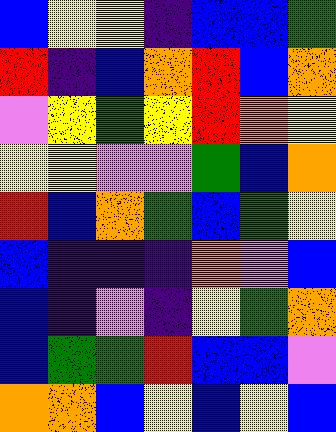[["blue", "yellow", "yellow", "indigo", "blue", "blue", "green"], ["red", "indigo", "blue", "orange", "red", "blue", "orange"], ["violet", "yellow", "green", "yellow", "red", "orange", "yellow"], ["yellow", "yellow", "violet", "violet", "green", "blue", "orange"], ["red", "blue", "orange", "green", "blue", "green", "yellow"], ["blue", "indigo", "indigo", "indigo", "orange", "violet", "blue"], ["blue", "indigo", "violet", "indigo", "yellow", "green", "orange"], ["blue", "green", "green", "red", "blue", "blue", "violet"], ["orange", "orange", "blue", "yellow", "blue", "yellow", "blue"]]